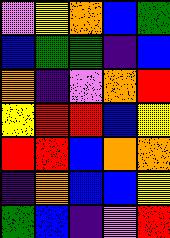[["violet", "yellow", "orange", "blue", "green"], ["blue", "green", "green", "indigo", "blue"], ["orange", "indigo", "violet", "orange", "red"], ["yellow", "red", "red", "blue", "yellow"], ["red", "red", "blue", "orange", "orange"], ["indigo", "orange", "blue", "blue", "yellow"], ["green", "blue", "indigo", "violet", "red"]]